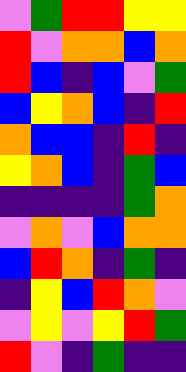[["violet", "green", "red", "red", "yellow", "yellow"], ["red", "violet", "orange", "orange", "blue", "orange"], ["red", "blue", "indigo", "blue", "violet", "green"], ["blue", "yellow", "orange", "blue", "indigo", "red"], ["orange", "blue", "blue", "indigo", "red", "indigo"], ["yellow", "orange", "blue", "indigo", "green", "blue"], ["indigo", "indigo", "indigo", "indigo", "green", "orange"], ["violet", "orange", "violet", "blue", "orange", "orange"], ["blue", "red", "orange", "indigo", "green", "indigo"], ["indigo", "yellow", "blue", "red", "orange", "violet"], ["violet", "yellow", "violet", "yellow", "red", "green"], ["red", "violet", "indigo", "green", "indigo", "indigo"]]